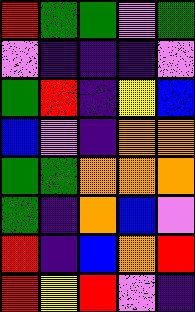[["red", "green", "green", "violet", "green"], ["violet", "indigo", "indigo", "indigo", "violet"], ["green", "red", "indigo", "yellow", "blue"], ["blue", "violet", "indigo", "orange", "orange"], ["green", "green", "orange", "orange", "orange"], ["green", "indigo", "orange", "blue", "violet"], ["red", "indigo", "blue", "orange", "red"], ["red", "yellow", "red", "violet", "indigo"]]